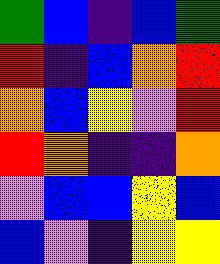[["green", "blue", "indigo", "blue", "green"], ["red", "indigo", "blue", "orange", "red"], ["orange", "blue", "yellow", "violet", "red"], ["red", "orange", "indigo", "indigo", "orange"], ["violet", "blue", "blue", "yellow", "blue"], ["blue", "violet", "indigo", "yellow", "yellow"]]